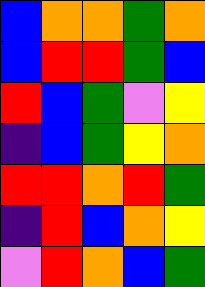[["blue", "orange", "orange", "green", "orange"], ["blue", "red", "red", "green", "blue"], ["red", "blue", "green", "violet", "yellow"], ["indigo", "blue", "green", "yellow", "orange"], ["red", "red", "orange", "red", "green"], ["indigo", "red", "blue", "orange", "yellow"], ["violet", "red", "orange", "blue", "green"]]